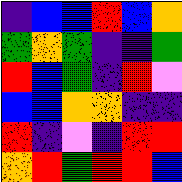[["indigo", "blue", "blue", "red", "blue", "orange"], ["green", "orange", "green", "indigo", "indigo", "green"], ["red", "blue", "green", "indigo", "red", "violet"], ["blue", "blue", "orange", "orange", "indigo", "indigo"], ["red", "indigo", "violet", "indigo", "red", "red"], ["orange", "red", "green", "red", "red", "blue"]]